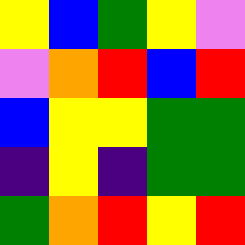[["yellow", "blue", "green", "yellow", "violet"], ["violet", "orange", "red", "blue", "red"], ["blue", "yellow", "yellow", "green", "green"], ["indigo", "yellow", "indigo", "green", "green"], ["green", "orange", "red", "yellow", "red"]]